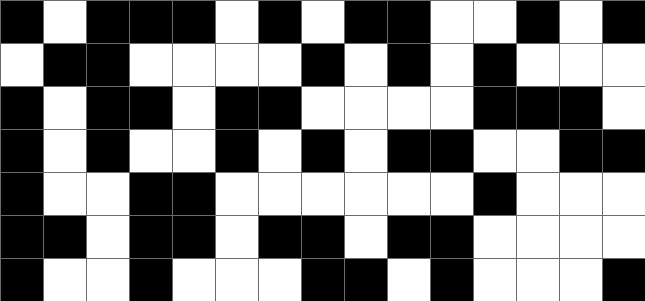[["black", "white", "black", "black", "black", "white", "black", "white", "black", "black", "white", "white", "black", "white", "black"], ["white", "black", "black", "white", "white", "white", "white", "black", "white", "black", "white", "black", "white", "white", "white"], ["black", "white", "black", "black", "white", "black", "black", "white", "white", "white", "white", "black", "black", "black", "white"], ["black", "white", "black", "white", "white", "black", "white", "black", "white", "black", "black", "white", "white", "black", "black"], ["black", "white", "white", "black", "black", "white", "white", "white", "white", "white", "white", "black", "white", "white", "white"], ["black", "black", "white", "black", "black", "white", "black", "black", "white", "black", "black", "white", "white", "white", "white"], ["black", "white", "white", "black", "white", "white", "white", "black", "black", "white", "black", "white", "white", "white", "black"]]